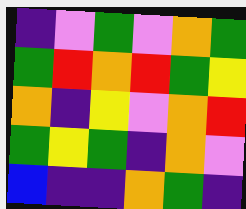[["indigo", "violet", "green", "violet", "orange", "green"], ["green", "red", "orange", "red", "green", "yellow"], ["orange", "indigo", "yellow", "violet", "orange", "red"], ["green", "yellow", "green", "indigo", "orange", "violet"], ["blue", "indigo", "indigo", "orange", "green", "indigo"]]